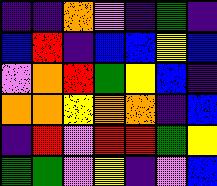[["indigo", "indigo", "orange", "violet", "indigo", "green", "indigo"], ["blue", "red", "indigo", "blue", "blue", "yellow", "blue"], ["violet", "orange", "red", "green", "yellow", "blue", "indigo"], ["orange", "orange", "yellow", "orange", "orange", "indigo", "blue"], ["indigo", "red", "violet", "red", "red", "green", "yellow"], ["green", "green", "violet", "yellow", "indigo", "violet", "blue"]]